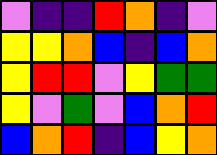[["violet", "indigo", "indigo", "red", "orange", "indigo", "violet"], ["yellow", "yellow", "orange", "blue", "indigo", "blue", "orange"], ["yellow", "red", "red", "violet", "yellow", "green", "green"], ["yellow", "violet", "green", "violet", "blue", "orange", "red"], ["blue", "orange", "red", "indigo", "blue", "yellow", "orange"]]